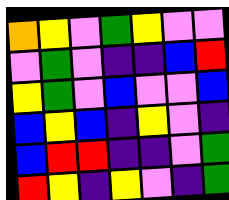[["orange", "yellow", "violet", "green", "yellow", "violet", "violet"], ["violet", "green", "violet", "indigo", "indigo", "blue", "red"], ["yellow", "green", "violet", "blue", "violet", "violet", "blue"], ["blue", "yellow", "blue", "indigo", "yellow", "violet", "indigo"], ["blue", "red", "red", "indigo", "indigo", "violet", "green"], ["red", "yellow", "indigo", "yellow", "violet", "indigo", "green"]]